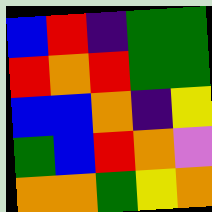[["blue", "red", "indigo", "green", "green"], ["red", "orange", "red", "green", "green"], ["blue", "blue", "orange", "indigo", "yellow"], ["green", "blue", "red", "orange", "violet"], ["orange", "orange", "green", "yellow", "orange"]]